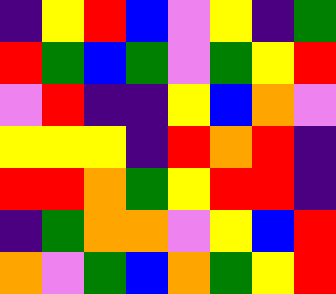[["indigo", "yellow", "red", "blue", "violet", "yellow", "indigo", "green"], ["red", "green", "blue", "green", "violet", "green", "yellow", "red"], ["violet", "red", "indigo", "indigo", "yellow", "blue", "orange", "violet"], ["yellow", "yellow", "yellow", "indigo", "red", "orange", "red", "indigo"], ["red", "red", "orange", "green", "yellow", "red", "red", "indigo"], ["indigo", "green", "orange", "orange", "violet", "yellow", "blue", "red"], ["orange", "violet", "green", "blue", "orange", "green", "yellow", "red"]]